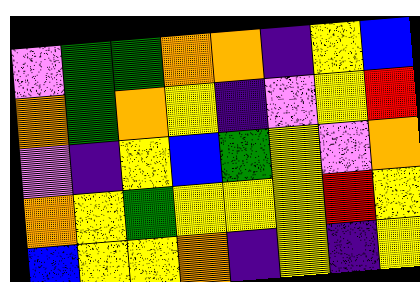[["violet", "green", "green", "orange", "orange", "indigo", "yellow", "blue"], ["orange", "green", "orange", "yellow", "indigo", "violet", "yellow", "red"], ["violet", "indigo", "yellow", "blue", "green", "yellow", "violet", "orange"], ["orange", "yellow", "green", "yellow", "yellow", "yellow", "red", "yellow"], ["blue", "yellow", "yellow", "orange", "indigo", "yellow", "indigo", "yellow"]]